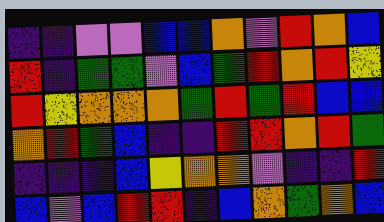[["indigo", "indigo", "violet", "violet", "blue", "blue", "orange", "violet", "red", "orange", "blue"], ["red", "indigo", "green", "green", "violet", "blue", "green", "red", "orange", "red", "yellow"], ["red", "yellow", "orange", "orange", "orange", "green", "red", "green", "red", "blue", "blue"], ["orange", "red", "green", "blue", "indigo", "indigo", "red", "red", "orange", "red", "green"], ["indigo", "indigo", "indigo", "blue", "yellow", "orange", "orange", "violet", "indigo", "indigo", "red"], ["blue", "violet", "blue", "red", "red", "indigo", "blue", "orange", "green", "orange", "blue"]]